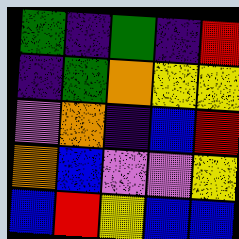[["green", "indigo", "green", "indigo", "red"], ["indigo", "green", "orange", "yellow", "yellow"], ["violet", "orange", "indigo", "blue", "red"], ["orange", "blue", "violet", "violet", "yellow"], ["blue", "red", "yellow", "blue", "blue"]]